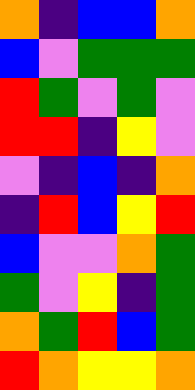[["orange", "indigo", "blue", "blue", "orange"], ["blue", "violet", "green", "green", "green"], ["red", "green", "violet", "green", "violet"], ["red", "red", "indigo", "yellow", "violet"], ["violet", "indigo", "blue", "indigo", "orange"], ["indigo", "red", "blue", "yellow", "red"], ["blue", "violet", "violet", "orange", "green"], ["green", "violet", "yellow", "indigo", "green"], ["orange", "green", "red", "blue", "green"], ["red", "orange", "yellow", "yellow", "orange"]]